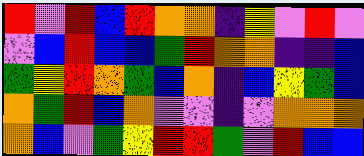[["red", "violet", "red", "blue", "red", "orange", "orange", "indigo", "yellow", "violet", "red", "violet"], ["violet", "blue", "red", "blue", "blue", "green", "red", "orange", "orange", "indigo", "indigo", "blue"], ["green", "yellow", "red", "orange", "green", "blue", "orange", "indigo", "blue", "yellow", "green", "blue"], ["orange", "green", "red", "blue", "orange", "violet", "violet", "indigo", "violet", "orange", "orange", "orange"], ["orange", "blue", "violet", "green", "yellow", "red", "red", "green", "violet", "red", "blue", "blue"]]